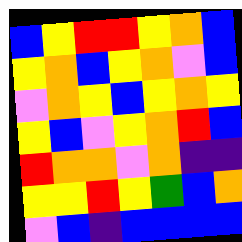[["blue", "yellow", "red", "red", "yellow", "orange", "blue"], ["yellow", "orange", "blue", "yellow", "orange", "violet", "blue"], ["violet", "orange", "yellow", "blue", "yellow", "orange", "yellow"], ["yellow", "blue", "violet", "yellow", "orange", "red", "blue"], ["red", "orange", "orange", "violet", "orange", "indigo", "indigo"], ["yellow", "yellow", "red", "yellow", "green", "blue", "orange"], ["violet", "blue", "indigo", "blue", "blue", "blue", "blue"]]